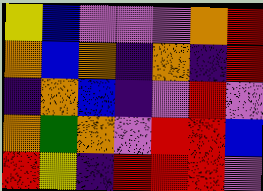[["yellow", "blue", "violet", "violet", "violet", "orange", "red"], ["orange", "blue", "orange", "indigo", "orange", "indigo", "red"], ["indigo", "orange", "blue", "indigo", "violet", "red", "violet"], ["orange", "green", "orange", "violet", "red", "red", "blue"], ["red", "yellow", "indigo", "red", "red", "red", "violet"]]